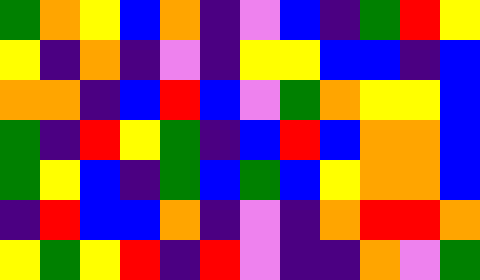[["green", "orange", "yellow", "blue", "orange", "indigo", "violet", "blue", "indigo", "green", "red", "yellow"], ["yellow", "indigo", "orange", "indigo", "violet", "indigo", "yellow", "yellow", "blue", "blue", "indigo", "blue"], ["orange", "orange", "indigo", "blue", "red", "blue", "violet", "green", "orange", "yellow", "yellow", "blue"], ["green", "indigo", "red", "yellow", "green", "indigo", "blue", "red", "blue", "orange", "orange", "blue"], ["green", "yellow", "blue", "indigo", "green", "blue", "green", "blue", "yellow", "orange", "orange", "blue"], ["indigo", "red", "blue", "blue", "orange", "indigo", "violet", "indigo", "orange", "red", "red", "orange"], ["yellow", "green", "yellow", "red", "indigo", "red", "violet", "indigo", "indigo", "orange", "violet", "green"]]